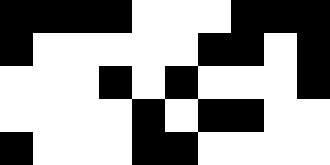[["black", "black", "black", "black", "white", "white", "white", "black", "black", "black"], ["black", "white", "white", "white", "white", "white", "black", "black", "white", "black"], ["white", "white", "white", "black", "white", "black", "white", "white", "white", "black"], ["white", "white", "white", "white", "black", "white", "black", "black", "white", "white"], ["black", "white", "white", "white", "black", "black", "white", "white", "white", "white"]]